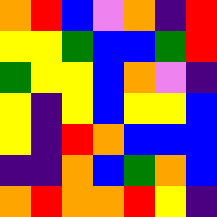[["orange", "red", "blue", "violet", "orange", "indigo", "red"], ["yellow", "yellow", "green", "blue", "blue", "green", "red"], ["green", "yellow", "yellow", "blue", "orange", "violet", "indigo"], ["yellow", "indigo", "yellow", "blue", "yellow", "yellow", "blue"], ["yellow", "indigo", "red", "orange", "blue", "blue", "blue"], ["indigo", "indigo", "orange", "blue", "green", "orange", "blue"], ["orange", "red", "orange", "orange", "red", "yellow", "indigo"]]